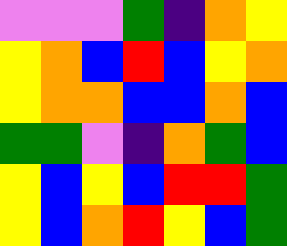[["violet", "violet", "violet", "green", "indigo", "orange", "yellow"], ["yellow", "orange", "blue", "red", "blue", "yellow", "orange"], ["yellow", "orange", "orange", "blue", "blue", "orange", "blue"], ["green", "green", "violet", "indigo", "orange", "green", "blue"], ["yellow", "blue", "yellow", "blue", "red", "red", "green"], ["yellow", "blue", "orange", "red", "yellow", "blue", "green"]]